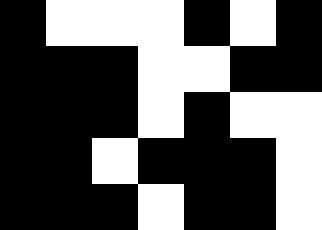[["black", "white", "white", "white", "black", "white", "black"], ["black", "black", "black", "white", "white", "black", "black"], ["black", "black", "black", "white", "black", "white", "white"], ["black", "black", "white", "black", "black", "black", "white"], ["black", "black", "black", "white", "black", "black", "white"]]